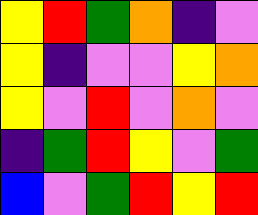[["yellow", "red", "green", "orange", "indigo", "violet"], ["yellow", "indigo", "violet", "violet", "yellow", "orange"], ["yellow", "violet", "red", "violet", "orange", "violet"], ["indigo", "green", "red", "yellow", "violet", "green"], ["blue", "violet", "green", "red", "yellow", "red"]]